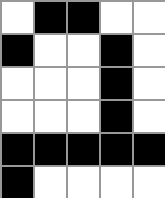[["white", "black", "black", "white", "white"], ["black", "white", "white", "black", "white"], ["white", "white", "white", "black", "white"], ["white", "white", "white", "black", "white"], ["black", "black", "black", "black", "black"], ["black", "white", "white", "white", "white"]]